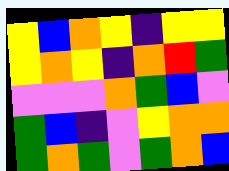[["yellow", "blue", "orange", "yellow", "indigo", "yellow", "yellow"], ["yellow", "orange", "yellow", "indigo", "orange", "red", "green"], ["violet", "violet", "violet", "orange", "green", "blue", "violet"], ["green", "blue", "indigo", "violet", "yellow", "orange", "orange"], ["green", "orange", "green", "violet", "green", "orange", "blue"]]